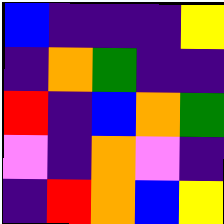[["blue", "indigo", "indigo", "indigo", "yellow"], ["indigo", "orange", "green", "indigo", "indigo"], ["red", "indigo", "blue", "orange", "green"], ["violet", "indigo", "orange", "violet", "indigo"], ["indigo", "red", "orange", "blue", "yellow"]]